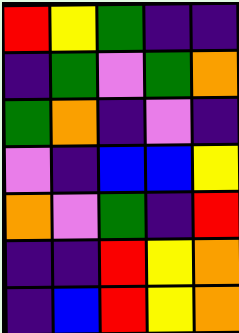[["red", "yellow", "green", "indigo", "indigo"], ["indigo", "green", "violet", "green", "orange"], ["green", "orange", "indigo", "violet", "indigo"], ["violet", "indigo", "blue", "blue", "yellow"], ["orange", "violet", "green", "indigo", "red"], ["indigo", "indigo", "red", "yellow", "orange"], ["indigo", "blue", "red", "yellow", "orange"]]